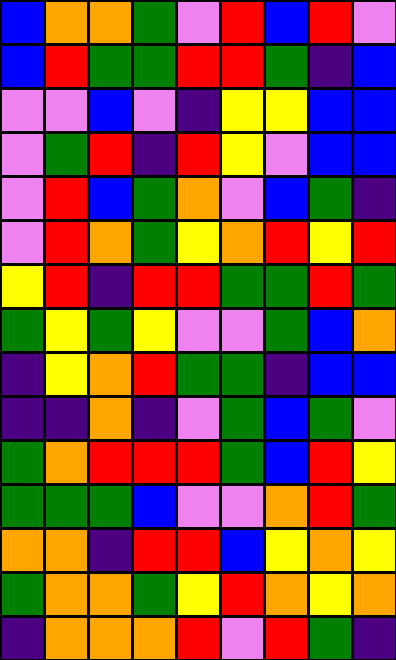[["blue", "orange", "orange", "green", "violet", "red", "blue", "red", "violet"], ["blue", "red", "green", "green", "red", "red", "green", "indigo", "blue"], ["violet", "violet", "blue", "violet", "indigo", "yellow", "yellow", "blue", "blue"], ["violet", "green", "red", "indigo", "red", "yellow", "violet", "blue", "blue"], ["violet", "red", "blue", "green", "orange", "violet", "blue", "green", "indigo"], ["violet", "red", "orange", "green", "yellow", "orange", "red", "yellow", "red"], ["yellow", "red", "indigo", "red", "red", "green", "green", "red", "green"], ["green", "yellow", "green", "yellow", "violet", "violet", "green", "blue", "orange"], ["indigo", "yellow", "orange", "red", "green", "green", "indigo", "blue", "blue"], ["indigo", "indigo", "orange", "indigo", "violet", "green", "blue", "green", "violet"], ["green", "orange", "red", "red", "red", "green", "blue", "red", "yellow"], ["green", "green", "green", "blue", "violet", "violet", "orange", "red", "green"], ["orange", "orange", "indigo", "red", "red", "blue", "yellow", "orange", "yellow"], ["green", "orange", "orange", "green", "yellow", "red", "orange", "yellow", "orange"], ["indigo", "orange", "orange", "orange", "red", "violet", "red", "green", "indigo"]]